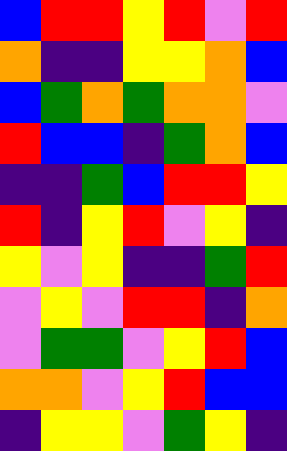[["blue", "red", "red", "yellow", "red", "violet", "red"], ["orange", "indigo", "indigo", "yellow", "yellow", "orange", "blue"], ["blue", "green", "orange", "green", "orange", "orange", "violet"], ["red", "blue", "blue", "indigo", "green", "orange", "blue"], ["indigo", "indigo", "green", "blue", "red", "red", "yellow"], ["red", "indigo", "yellow", "red", "violet", "yellow", "indigo"], ["yellow", "violet", "yellow", "indigo", "indigo", "green", "red"], ["violet", "yellow", "violet", "red", "red", "indigo", "orange"], ["violet", "green", "green", "violet", "yellow", "red", "blue"], ["orange", "orange", "violet", "yellow", "red", "blue", "blue"], ["indigo", "yellow", "yellow", "violet", "green", "yellow", "indigo"]]